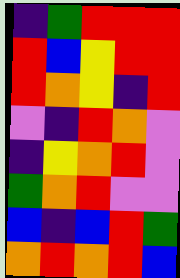[["indigo", "green", "red", "red", "red"], ["red", "blue", "yellow", "red", "red"], ["red", "orange", "yellow", "indigo", "red"], ["violet", "indigo", "red", "orange", "violet"], ["indigo", "yellow", "orange", "red", "violet"], ["green", "orange", "red", "violet", "violet"], ["blue", "indigo", "blue", "red", "green"], ["orange", "red", "orange", "red", "blue"]]